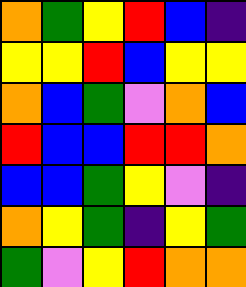[["orange", "green", "yellow", "red", "blue", "indigo"], ["yellow", "yellow", "red", "blue", "yellow", "yellow"], ["orange", "blue", "green", "violet", "orange", "blue"], ["red", "blue", "blue", "red", "red", "orange"], ["blue", "blue", "green", "yellow", "violet", "indigo"], ["orange", "yellow", "green", "indigo", "yellow", "green"], ["green", "violet", "yellow", "red", "orange", "orange"]]